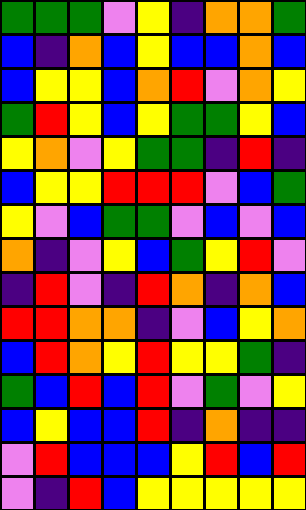[["green", "green", "green", "violet", "yellow", "indigo", "orange", "orange", "green"], ["blue", "indigo", "orange", "blue", "yellow", "blue", "blue", "orange", "blue"], ["blue", "yellow", "yellow", "blue", "orange", "red", "violet", "orange", "yellow"], ["green", "red", "yellow", "blue", "yellow", "green", "green", "yellow", "blue"], ["yellow", "orange", "violet", "yellow", "green", "green", "indigo", "red", "indigo"], ["blue", "yellow", "yellow", "red", "red", "red", "violet", "blue", "green"], ["yellow", "violet", "blue", "green", "green", "violet", "blue", "violet", "blue"], ["orange", "indigo", "violet", "yellow", "blue", "green", "yellow", "red", "violet"], ["indigo", "red", "violet", "indigo", "red", "orange", "indigo", "orange", "blue"], ["red", "red", "orange", "orange", "indigo", "violet", "blue", "yellow", "orange"], ["blue", "red", "orange", "yellow", "red", "yellow", "yellow", "green", "indigo"], ["green", "blue", "red", "blue", "red", "violet", "green", "violet", "yellow"], ["blue", "yellow", "blue", "blue", "red", "indigo", "orange", "indigo", "indigo"], ["violet", "red", "blue", "blue", "blue", "yellow", "red", "blue", "red"], ["violet", "indigo", "red", "blue", "yellow", "yellow", "yellow", "yellow", "yellow"]]